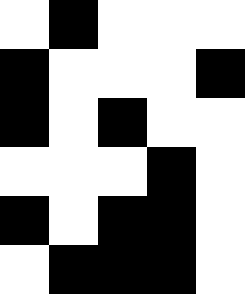[["white", "black", "white", "white", "white"], ["black", "white", "white", "white", "black"], ["black", "white", "black", "white", "white"], ["white", "white", "white", "black", "white"], ["black", "white", "black", "black", "white"], ["white", "black", "black", "black", "white"]]